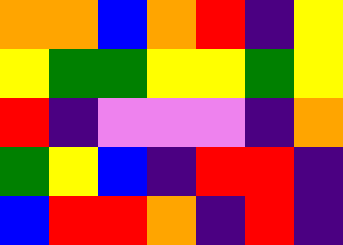[["orange", "orange", "blue", "orange", "red", "indigo", "yellow"], ["yellow", "green", "green", "yellow", "yellow", "green", "yellow"], ["red", "indigo", "violet", "violet", "violet", "indigo", "orange"], ["green", "yellow", "blue", "indigo", "red", "red", "indigo"], ["blue", "red", "red", "orange", "indigo", "red", "indigo"]]